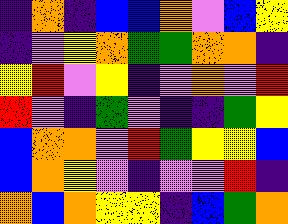[["indigo", "orange", "indigo", "blue", "blue", "orange", "violet", "blue", "yellow"], ["indigo", "violet", "yellow", "orange", "green", "green", "orange", "orange", "indigo"], ["yellow", "red", "violet", "yellow", "indigo", "violet", "orange", "violet", "red"], ["red", "violet", "indigo", "green", "violet", "indigo", "indigo", "green", "yellow"], ["blue", "orange", "orange", "violet", "red", "green", "yellow", "yellow", "blue"], ["blue", "orange", "yellow", "violet", "indigo", "violet", "violet", "red", "indigo"], ["orange", "blue", "orange", "yellow", "yellow", "indigo", "blue", "green", "orange"]]